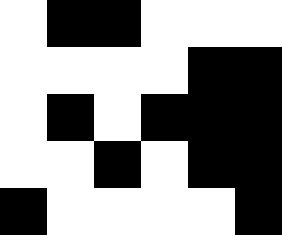[["white", "black", "black", "white", "white", "white"], ["white", "white", "white", "white", "black", "black"], ["white", "black", "white", "black", "black", "black"], ["white", "white", "black", "white", "black", "black"], ["black", "white", "white", "white", "white", "black"]]